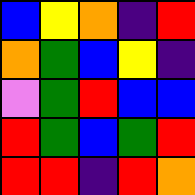[["blue", "yellow", "orange", "indigo", "red"], ["orange", "green", "blue", "yellow", "indigo"], ["violet", "green", "red", "blue", "blue"], ["red", "green", "blue", "green", "red"], ["red", "red", "indigo", "red", "orange"]]